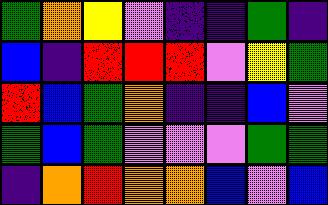[["green", "orange", "yellow", "violet", "indigo", "indigo", "green", "indigo"], ["blue", "indigo", "red", "red", "red", "violet", "yellow", "green"], ["red", "blue", "green", "orange", "indigo", "indigo", "blue", "violet"], ["green", "blue", "green", "violet", "violet", "violet", "green", "green"], ["indigo", "orange", "red", "orange", "orange", "blue", "violet", "blue"]]